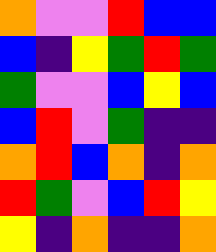[["orange", "violet", "violet", "red", "blue", "blue"], ["blue", "indigo", "yellow", "green", "red", "green"], ["green", "violet", "violet", "blue", "yellow", "blue"], ["blue", "red", "violet", "green", "indigo", "indigo"], ["orange", "red", "blue", "orange", "indigo", "orange"], ["red", "green", "violet", "blue", "red", "yellow"], ["yellow", "indigo", "orange", "indigo", "indigo", "orange"]]